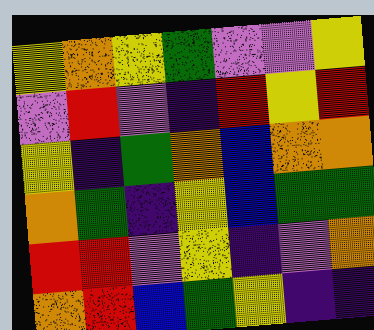[["yellow", "orange", "yellow", "green", "violet", "violet", "yellow"], ["violet", "red", "violet", "indigo", "red", "yellow", "red"], ["yellow", "indigo", "green", "orange", "blue", "orange", "orange"], ["orange", "green", "indigo", "yellow", "blue", "green", "green"], ["red", "red", "violet", "yellow", "indigo", "violet", "orange"], ["orange", "red", "blue", "green", "yellow", "indigo", "indigo"]]